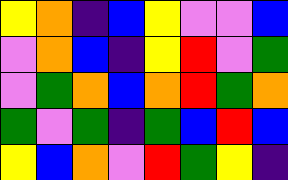[["yellow", "orange", "indigo", "blue", "yellow", "violet", "violet", "blue"], ["violet", "orange", "blue", "indigo", "yellow", "red", "violet", "green"], ["violet", "green", "orange", "blue", "orange", "red", "green", "orange"], ["green", "violet", "green", "indigo", "green", "blue", "red", "blue"], ["yellow", "blue", "orange", "violet", "red", "green", "yellow", "indigo"]]